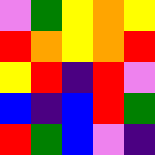[["violet", "green", "yellow", "orange", "yellow"], ["red", "orange", "yellow", "orange", "red"], ["yellow", "red", "indigo", "red", "violet"], ["blue", "indigo", "blue", "red", "green"], ["red", "green", "blue", "violet", "indigo"]]